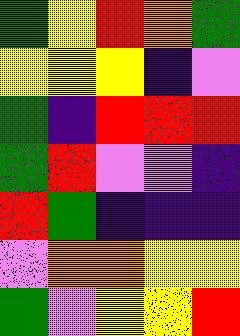[["green", "yellow", "red", "orange", "green"], ["yellow", "yellow", "yellow", "indigo", "violet"], ["green", "indigo", "red", "red", "red"], ["green", "red", "violet", "violet", "indigo"], ["red", "green", "indigo", "indigo", "indigo"], ["violet", "orange", "orange", "yellow", "yellow"], ["green", "violet", "yellow", "yellow", "red"]]